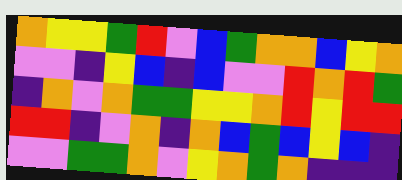[["orange", "yellow", "yellow", "green", "red", "violet", "blue", "green", "orange", "orange", "blue", "yellow", "orange"], ["violet", "violet", "indigo", "yellow", "blue", "indigo", "blue", "violet", "violet", "red", "orange", "red", "green"], ["indigo", "orange", "violet", "orange", "green", "green", "yellow", "yellow", "orange", "red", "yellow", "red", "red"], ["red", "red", "indigo", "violet", "orange", "indigo", "orange", "blue", "green", "blue", "yellow", "blue", "indigo"], ["violet", "violet", "green", "green", "orange", "violet", "yellow", "orange", "green", "orange", "indigo", "indigo", "indigo"]]